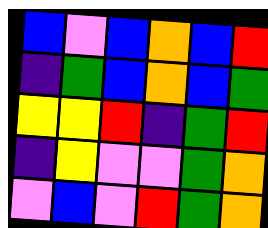[["blue", "violet", "blue", "orange", "blue", "red"], ["indigo", "green", "blue", "orange", "blue", "green"], ["yellow", "yellow", "red", "indigo", "green", "red"], ["indigo", "yellow", "violet", "violet", "green", "orange"], ["violet", "blue", "violet", "red", "green", "orange"]]